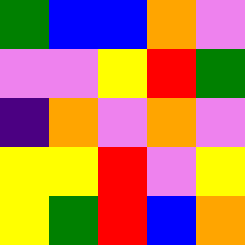[["green", "blue", "blue", "orange", "violet"], ["violet", "violet", "yellow", "red", "green"], ["indigo", "orange", "violet", "orange", "violet"], ["yellow", "yellow", "red", "violet", "yellow"], ["yellow", "green", "red", "blue", "orange"]]